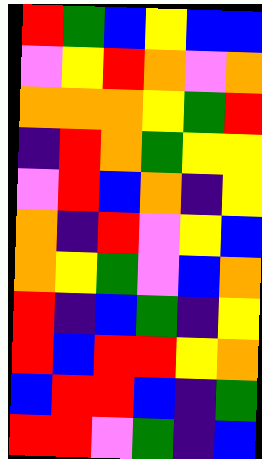[["red", "green", "blue", "yellow", "blue", "blue"], ["violet", "yellow", "red", "orange", "violet", "orange"], ["orange", "orange", "orange", "yellow", "green", "red"], ["indigo", "red", "orange", "green", "yellow", "yellow"], ["violet", "red", "blue", "orange", "indigo", "yellow"], ["orange", "indigo", "red", "violet", "yellow", "blue"], ["orange", "yellow", "green", "violet", "blue", "orange"], ["red", "indigo", "blue", "green", "indigo", "yellow"], ["red", "blue", "red", "red", "yellow", "orange"], ["blue", "red", "red", "blue", "indigo", "green"], ["red", "red", "violet", "green", "indigo", "blue"]]